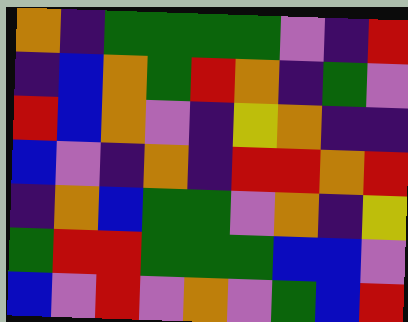[["orange", "indigo", "green", "green", "green", "green", "violet", "indigo", "red"], ["indigo", "blue", "orange", "green", "red", "orange", "indigo", "green", "violet"], ["red", "blue", "orange", "violet", "indigo", "yellow", "orange", "indigo", "indigo"], ["blue", "violet", "indigo", "orange", "indigo", "red", "red", "orange", "red"], ["indigo", "orange", "blue", "green", "green", "violet", "orange", "indigo", "yellow"], ["green", "red", "red", "green", "green", "green", "blue", "blue", "violet"], ["blue", "violet", "red", "violet", "orange", "violet", "green", "blue", "red"]]